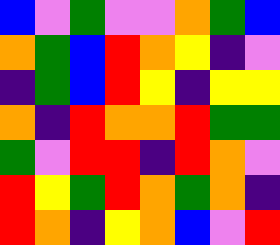[["blue", "violet", "green", "violet", "violet", "orange", "green", "blue"], ["orange", "green", "blue", "red", "orange", "yellow", "indigo", "violet"], ["indigo", "green", "blue", "red", "yellow", "indigo", "yellow", "yellow"], ["orange", "indigo", "red", "orange", "orange", "red", "green", "green"], ["green", "violet", "red", "red", "indigo", "red", "orange", "violet"], ["red", "yellow", "green", "red", "orange", "green", "orange", "indigo"], ["red", "orange", "indigo", "yellow", "orange", "blue", "violet", "red"]]